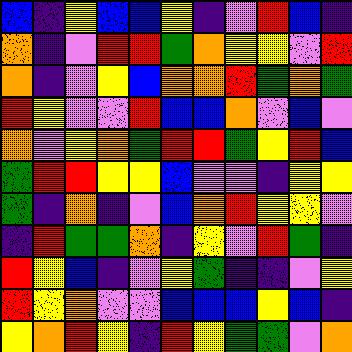[["blue", "indigo", "yellow", "blue", "blue", "yellow", "indigo", "violet", "red", "blue", "indigo"], ["orange", "indigo", "violet", "red", "red", "green", "orange", "yellow", "yellow", "violet", "red"], ["orange", "indigo", "violet", "yellow", "blue", "orange", "orange", "red", "green", "orange", "green"], ["red", "yellow", "violet", "violet", "red", "blue", "blue", "orange", "violet", "blue", "violet"], ["orange", "violet", "yellow", "orange", "green", "red", "red", "green", "yellow", "red", "blue"], ["green", "red", "red", "yellow", "yellow", "blue", "violet", "violet", "indigo", "yellow", "yellow"], ["green", "indigo", "orange", "indigo", "violet", "blue", "orange", "red", "yellow", "yellow", "violet"], ["indigo", "red", "green", "green", "orange", "indigo", "yellow", "violet", "red", "green", "indigo"], ["red", "yellow", "blue", "indigo", "violet", "yellow", "green", "indigo", "indigo", "violet", "yellow"], ["red", "yellow", "orange", "violet", "violet", "blue", "blue", "blue", "yellow", "blue", "indigo"], ["yellow", "orange", "red", "yellow", "indigo", "red", "yellow", "green", "green", "violet", "orange"]]